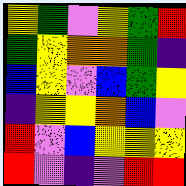[["yellow", "green", "violet", "yellow", "green", "red"], ["green", "yellow", "orange", "orange", "green", "indigo"], ["blue", "yellow", "violet", "blue", "green", "yellow"], ["indigo", "yellow", "yellow", "orange", "blue", "violet"], ["red", "violet", "blue", "yellow", "yellow", "yellow"], ["red", "violet", "indigo", "violet", "red", "red"]]